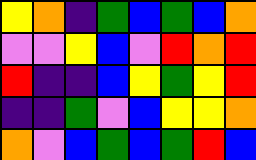[["yellow", "orange", "indigo", "green", "blue", "green", "blue", "orange"], ["violet", "violet", "yellow", "blue", "violet", "red", "orange", "red"], ["red", "indigo", "indigo", "blue", "yellow", "green", "yellow", "red"], ["indigo", "indigo", "green", "violet", "blue", "yellow", "yellow", "orange"], ["orange", "violet", "blue", "green", "blue", "green", "red", "blue"]]